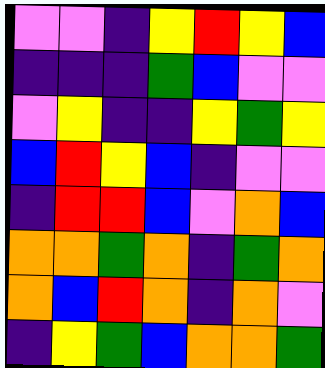[["violet", "violet", "indigo", "yellow", "red", "yellow", "blue"], ["indigo", "indigo", "indigo", "green", "blue", "violet", "violet"], ["violet", "yellow", "indigo", "indigo", "yellow", "green", "yellow"], ["blue", "red", "yellow", "blue", "indigo", "violet", "violet"], ["indigo", "red", "red", "blue", "violet", "orange", "blue"], ["orange", "orange", "green", "orange", "indigo", "green", "orange"], ["orange", "blue", "red", "orange", "indigo", "orange", "violet"], ["indigo", "yellow", "green", "blue", "orange", "orange", "green"]]